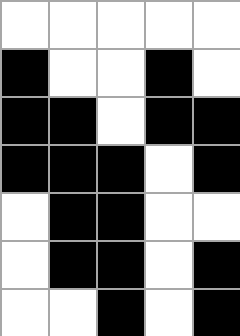[["white", "white", "white", "white", "white"], ["black", "white", "white", "black", "white"], ["black", "black", "white", "black", "black"], ["black", "black", "black", "white", "black"], ["white", "black", "black", "white", "white"], ["white", "black", "black", "white", "black"], ["white", "white", "black", "white", "black"]]